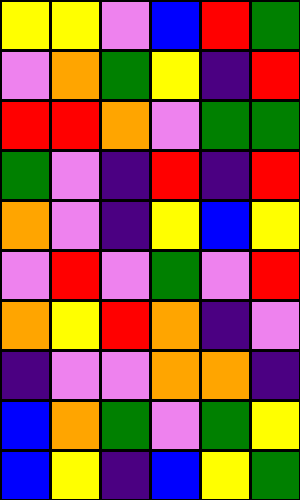[["yellow", "yellow", "violet", "blue", "red", "green"], ["violet", "orange", "green", "yellow", "indigo", "red"], ["red", "red", "orange", "violet", "green", "green"], ["green", "violet", "indigo", "red", "indigo", "red"], ["orange", "violet", "indigo", "yellow", "blue", "yellow"], ["violet", "red", "violet", "green", "violet", "red"], ["orange", "yellow", "red", "orange", "indigo", "violet"], ["indigo", "violet", "violet", "orange", "orange", "indigo"], ["blue", "orange", "green", "violet", "green", "yellow"], ["blue", "yellow", "indigo", "blue", "yellow", "green"]]